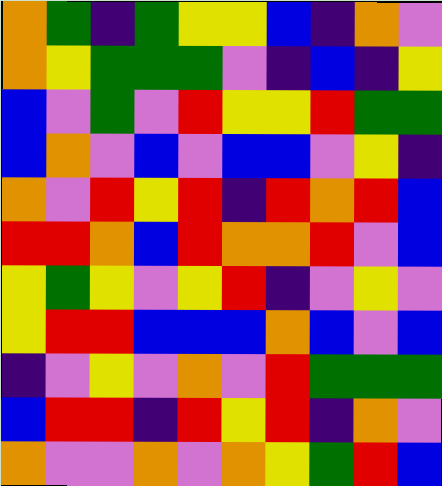[["orange", "green", "indigo", "green", "yellow", "yellow", "blue", "indigo", "orange", "violet"], ["orange", "yellow", "green", "green", "green", "violet", "indigo", "blue", "indigo", "yellow"], ["blue", "violet", "green", "violet", "red", "yellow", "yellow", "red", "green", "green"], ["blue", "orange", "violet", "blue", "violet", "blue", "blue", "violet", "yellow", "indigo"], ["orange", "violet", "red", "yellow", "red", "indigo", "red", "orange", "red", "blue"], ["red", "red", "orange", "blue", "red", "orange", "orange", "red", "violet", "blue"], ["yellow", "green", "yellow", "violet", "yellow", "red", "indigo", "violet", "yellow", "violet"], ["yellow", "red", "red", "blue", "blue", "blue", "orange", "blue", "violet", "blue"], ["indigo", "violet", "yellow", "violet", "orange", "violet", "red", "green", "green", "green"], ["blue", "red", "red", "indigo", "red", "yellow", "red", "indigo", "orange", "violet"], ["orange", "violet", "violet", "orange", "violet", "orange", "yellow", "green", "red", "blue"]]